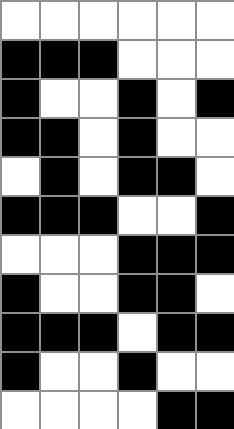[["white", "white", "white", "white", "white", "white"], ["black", "black", "black", "white", "white", "white"], ["black", "white", "white", "black", "white", "black"], ["black", "black", "white", "black", "white", "white"], ["white", "black", "white", "black", "black", "white"], ["black", "black", "black", "white", "white", "black"], ["white", "white", "white", "black", "black", "black"], ["black", "white", "white", "black", "black", "white"], ["black", "black", "black", "white", "black", "black"], ["black", "white", "white", "black", "white", "white"], ["white", "white", "white", "white", "black", "black"]]